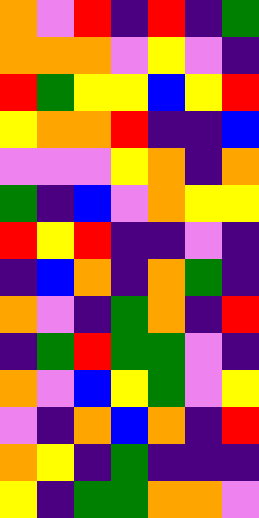[["orange", "violet", "red", "indigo", "red", "indigo", "green"], ["orange", "orange", "orange", "violet", "yellow", "violet", "indigo"], ["red", "green", "yellow", "yellow", "blue", "yellow", "red"], ["yellow", "orange", "orange", "red", "indigo", "indigo", "blue"], ["violet", "violet", "violet", "yellow", "orange", "indigo", "orange"], ["green", "indigo", "blue", "violet", "orange", "yellow", "yellow"], ["red", "yellow", "red", "indigo", "indigo", "violet", "indigo"], ["indigo", "blue", "orange", "indigo", "orange", "green", "indigo"], ["orange", "violet", "indigo", "green", "orange", "indigo", "red"], ["indigo", "green", "red", "green", "green", "violet", "indigo"], ["orange", "violet", "blue", "yellow", "green", "violet", "yellow"], ["violet", "indigo", "orange", "blue", "orange", "indigo", "red"], ["orange", "yellow", "indigo", "green", "indigo", "indigo", "indigo"], ["yellow", "indigo", "green", "green", "orange", "orange", "violet"]]